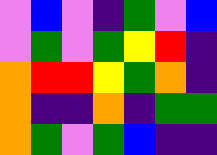[["violet", "blue", "violet", "indigo", "green", "violet", "blue"], ["violet", "green", "violet", "green", "yellow", "red", "indigo"], ["orange", "red", "red", "yellow", "green", "orange", "indigo"], ["orange", "indigo", "indigo", "orange", "indigo", "green", "green"], ["orange", "green", "violet", "green", "blue", "indigo", "indigo"]]